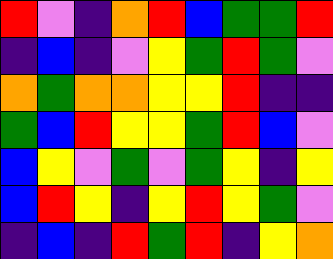[["red", "violet", "indigo", "orange", "red", "blue", "green", "green", "red"], ["indigo", "blue", "indigo", "violet", "yellow", "green", "red", "green", "violet"], ["orange", "green", "orange", "orange", "yellow", "yellow", "red", "indigo", "indigo"], ["green", "blue", "red", "yellow", "yellow", "green", "red", "blue", "violet"], ["blue", "yellow", "violet", "green", "violet", "green", "yellow", "indigo", "yellow"], ["blue", "red", "yellow", "indigo", "yellow", "red", "yellow", "green", "violet"], ["indigo", "blue", "indigo", "red", "green", "red", "indigo", "yellow", "orange"]]